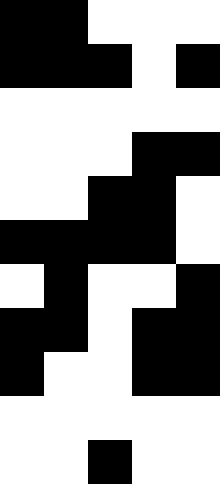[["black", "black", "white", "white", "white"], ["black", "black", "black", "white", "black"], ["white", "white", "white", "white", "white"], ["white", "white", "white", "black", "black"], ["white", "white", "black", "black", "white"], ["black", "black", "black", "black", "white"], ["white", "black", "white", "white", "black"], ["black", "black", "white", "black", "black"], ["black", "white", "white", "black", "black"], ["white", "white", "white", "white", "white"], ["white", "white", "black", "white", "white"]]